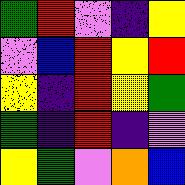[["green", "red", "violet", "indigo", "yellow"], ["violet", "blue", "red", "yellow", "red"], ["yellow", "indigo", "red", "yellow", "green"], ["green", "indigo", "red", "indigo", "violet"], ["yellow", "green", "violet", "orange", "blue"]]